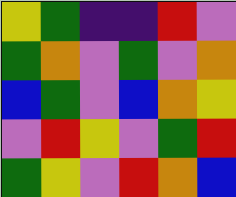[["yellow", "green", "indigo", "indigo", "red", "violet"], ["green", "orange", "violet", "green", "violet", "orange"], ["blue", "green", "violet", "blue", "orange", "yellow"], ["violet", "red", "yellow", "violet", "green", "red"], ["green", "yellow", "violet", "red", "orange", "blue"]]